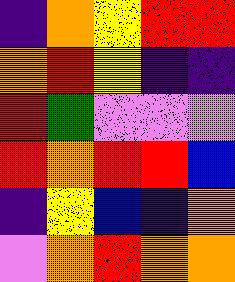[["indigo", "orange", "yellow", "red", "red"], ["orange", "red", "yellow", "indigo", "indigo"], ["red", "green", "violet", "violet", "violet"], ["red", "orange", "red", "red", "blue"], ["indigo", "yellow", "blue", "indigo", "orange"], ["violet", "orange", "red", "orange", "orange"]]